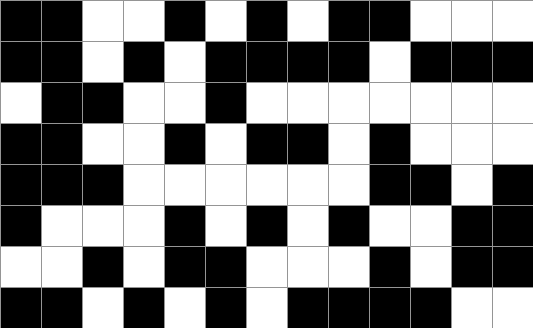[["black", "black", "white", "white", "black", "white", "black", "white", "black", "black", "white", "white", "white"], ["black", "black", "white", "black", "white", "black", "black", "black", "black", "white", "black", "black", "black"], ["white", "black", "black", "white", "white", "black", "white", "white", "white", "white", "white", "white", "white"], ["black", "black", "white", "white", "black", "white", "black", "black", "white", "black", "white", "white", "white"], ["black", "black", "black", "white", "white", "white", "white", "white", "white", "black", "black", "white", "black"], ["black", "white", "white", "white", "black", "white", "black", "white", "black", "white", "white", "black", "black"], ["white", "white", "black", "white", "black", "black", "white", "white", "white", "black", "white", "black", "black"], ["black", "black", "white", "black", "white", "black", "white", "black", "black", "black", "black", "white", "white"]]